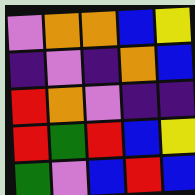[["violet", "orange", "orange", "blue", "yellow"], ["indigo", "violet", "indigo", "orange", "blue"], ["red", "orange", "violet", "indigo", "indigo"], ["red", "green", "red", "blue", "yellow"], ["green", "violet", "blue", "red", "blue"]]